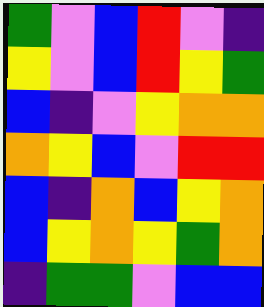[["green", "violet", "blue", "red", "violet", "indigo"], ["yellow", "violet", "blue", "red", "yellow", "green"], ["blue", "indigo", "violet", "yellow", "orange", "orange"], ["orange", "yellow", "blue", "violet", "red", "red"], ["blue", "indigo", "orange", "blue", "yellow", "orange"], ["blue", "yellow", "orange", "yellow", "green", "orange"], ["indigo", "green", "green", "violet", "blue", "blue"]]